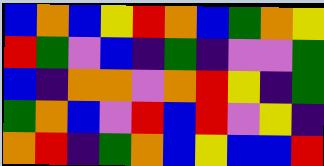[["blue", "orange", "blue", "yellow", "red", "orange", "blue", "green", "orange", "yellow"], ["red", "green", "violet", "blue", "indigo", "green", "indigo", "violet", "violet", "green"], ["blue", "indigo", "orange", "orange", "violet", "orange", "red", "yellow", "indigo", "green"], ["green", "orange", "blue", "violet", "red", "blue", "red", "violet", "yellow", "indigo"], ["orange", "red", "indigo", "green", "orange", "blue", "yellow", "blue", "blue", "red"]]